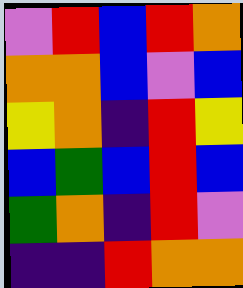[["violet", "red", "blue", "red", "orange"], ["orange", "orange", "blue", "violet", "blue"], ["yellow", "orange", "indigo", "red", "yellow"], ["blue", "green", "blue", "red", "blue"], ["green", "orange", "indigo", "red", "violet"], ["indigo", "indigo", "red", "orange", "orange"]]